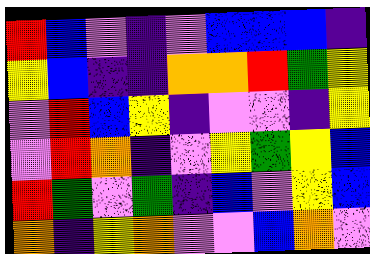[["red", "blue", "violet", "indigo", "violet", "blue", "blue", "blue", "indigo"], ["yellow", "blue", "indigo", "indigo", "orange", "orange", "red", "green", "yellow"], ["violet", "red", "blue", "yellow", "indigo", "violet", "violet", "indigo", "yellow"], ["violet", "red", "orange", "indigo", "violet", "yellow", "green", "yellow", "blue"], ["red", "green", "violet", "green", "indigo", "blue", "violet", "yellow", "blue"], ["orange", "indigo", "yellow", "orange", "violet", "violet", "blue", "orange", "violet"]]